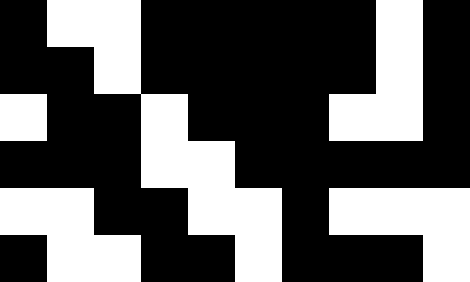[["black", "white", "white", "black", "black", "black", "black", "black", "white", "black"], ["black", "black", "white", "black", "black", "black", "black", "black", "white", "black"], ["white", "black", "black", "white", "black", "black", "black", "white", "white", "black"], ["black", "black", "black", "white", "white", "black", "black", "black", "black", "black"], ["white", "white", "black", "black", "white", "white", "black", "white", "white", "white"], ["black", "white", "white", "black", "black", "white", "black", "black", "black", "white"]]